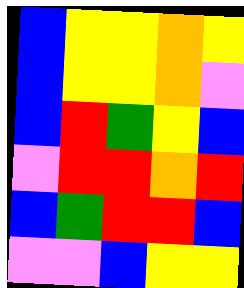[["blue", "yellow", "yellow", "orange", "yellow"], ["blue", "yellow", "yellow", "orange", "violet"], ["blue", "red", "green", "yellow", "blue"], ["violet", "red", "red", "orange", "red"], ["blue", "green", "red", "red", "blue"], ["violet", "violet", "blue", "yellow", "yellow"]]